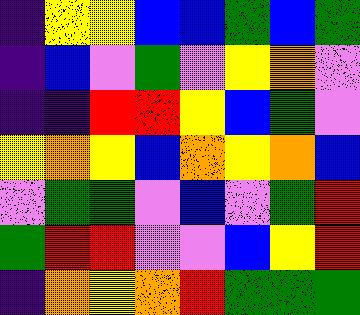[["indigo", "yellow", "yellow", "blue", "blue", "green", "blue", "green"], ["indigo", "blue", "violet", "green", "violet", "yellow", "orange", "violet"], ["indigo", "indigo", "red", "red", "yellow", "blue", "green", "violet"], ["yellow", "orange", "yellow", "blue", "orange", "yellow", "orange", "blue"], ["violet", "green", "green", "violet", "blue", "violet", "green", "red"], ["green", "red", "red", "violet", "violet", "blue", "yellow", "red"], ["indigo", "orange", "yellow", "orange", "red", "green", "green", "green"]]